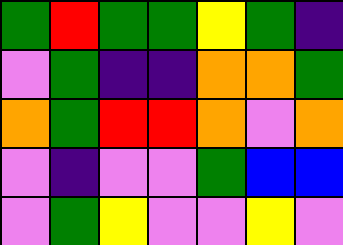[["green", "red", "green", "green", "yellow", "green", "indigo"], ["violet", "green", "indigo", "indigo", "orange", "orange", "green"], ["orange", "green", "red", "red", "orange", "violet", "orange"], ["violet", "indigo", "violet", "violet", "green", "blue", "blue"], ["violet", "green", "yellow", "violet", "violet", "yellow", "violet"]]